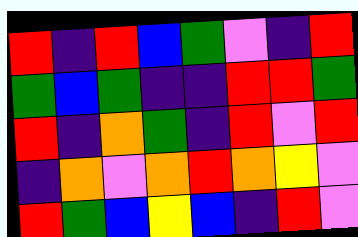[["red", "indigo", "red", "blue", "green", "violet", "indigo", "red"], ["green", "blue", "green", "indigo", "indigo", "red", "red", "green"], ["red", "indigo", "orange", "green", "indigo", "red", "violet", "red"], ["indigo", "orange", "violet", "orange", "red", "orange", "yellow", "violet"], ["red", "green", "blue", "yellow", "blue", "indigo", "red", "violet"]]